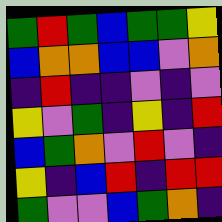[["green", "red", "green", "blue", "green", "green", "yellow"], ["blue", "orange", "orange", "blue", "blue", "violet", "orange"], ["indigo", "red", "indigo", "indigo", "violet", "indigo", "violet"], ["yellow", "violet", "green", "indigo", "yellow", "indigo", "red"], ["blue", "green", "orange", "violet", "red", "violet", "indigo"], ["yellow", "indigo", "blue", "red", "indigo", "red", "red"], ["green", "violet", "violet", "blue", "green", "orange", "indigo"]]